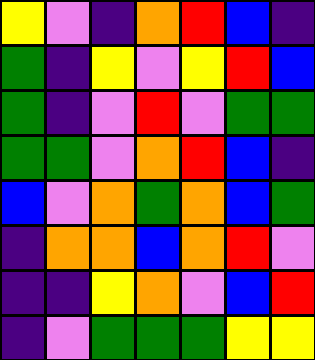[["yellow", "violet", "indigo", "orange", "red", "blue", "indigo"], ["green", "indigo", "yellow", "violet", "yellow", "red", "blue"], ["green", "indigo", "violet", "red", "violet", "green", "green"], ["green", "green", "violet", "orange", "red", "blue", "indigo"], ["blue", "violet", "orange", "green", "orange", "blue", "green"], ["indigo", "orange", "orange", "blue", "orange", "red", "violet"], ["indigo", "indigo", "yellow", "orange", "violet", "blue", "red"], ["indigo", "violet", "green", "green", "green", "yellow", "yellow"]]